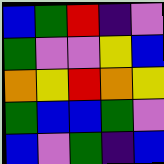[["blue", "green", "red", "indigo", "violet"], ["green", "violet", "violet", "yellow", "blue"], ["orange", "yellow", "red", "orange", "yellow"], ["green", "blue", "blue", "green", "violet"], ["blue", "violet", "green", "indigo", "blue"]]